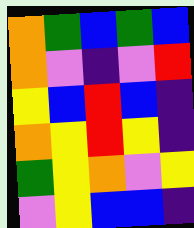[["orange", "green", "blue", "green", "blue"], ["orange", "violet", "indigo", "violet", "red"], ["yellow", "blue", "red", "blue", "indigo"], ["orange", "yellow", "red", "yellow", "indigo"], ["green", "yellow", "orange", "violet", "yellow"], ["violet", "yellow", "blue", "blue", "indigo"]]